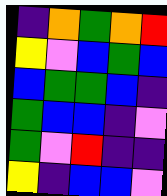[["indigo", "orange", "green", "orange", "red"], ["yellow", "violet", "blue", "green", "blue"], ["blue", "green", "green", "blue", "indigo"], ["green", "blue", "blue", "indigo", "violet"], ["green", "violet", "red", "indigo", "indigo"], ["yellow", "indigo", "blue", "blue", "violet"]]